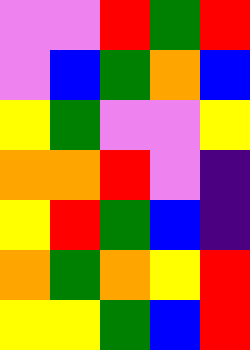[["violet", "violet", "red", "green", "red"], ["violet", "blue", "green", "orange", "blue"], ["yellow", "green", "violet", "violet", "yellow"], ["orange", "orange", "red", "violet", "indigo"], ["yellow", "red", "green", "blue", "indigo"], ["orange", "green", "orange", "yellow", "red"], ["yellow", "yellow", "green", "blue", "red"]]